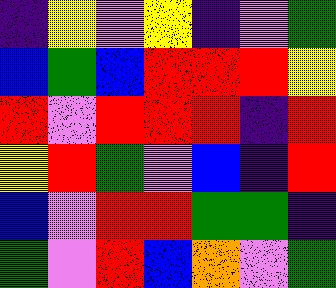[["indigo", "yellow", "violet", "yellow", "indigo", "violet", "green"], ["blue", "green", "blue", "red", "red", "red", "yellow"], ["red", "violet", "red", "red", "red", "indigo", "red"], ["yellow", "red", "green", "violet", "blue", "indigo", "red"], ["blue", "violet", "red", "red", "green", "green", "indigo"], ["green", "violet", "red", "blue", "orange", "violet", "green"]]